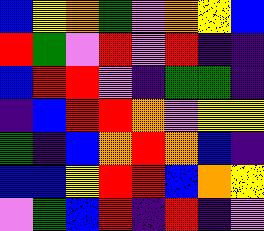[["blue", "yellow", "orange", "green", "violet", "orange", "yellow", "blue"], ["red", "green", "violet", "red", "violet", "red", "indigo", "indigo"], ["blue", "red", "red", "violet", "indigo", "green", "green", "indigo"], ["indigo", "blue", "red", "red", "orange", "violet", "yellow", "yellow"], ["green", "indigo", "blue", "orange", "red", "orange", "blue", "indigo"], ["blue", "blue", "yellow", "red", "red", "blue", "orange", "yellow"], ["violet", "green", "blue", "red", "indigo", "red", "indigo", "violet"]]